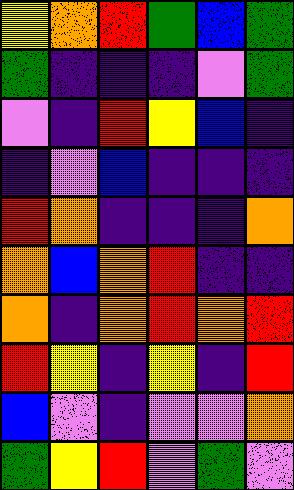[["yellow", "orange", "red", "green", "blue", "green"], ["green", "indigo", "indigo", "indigo", "violet", "green"], ["violet", "indigo", "red", "yellow", "blue", "indigo"], ["indigo", "violet", "blue", "indigo", "indigo", "indigo"], ["red", "orange", "indigo", "indigo", "indigo", "orange"], ["orange", "blue", "orange", "red", "indigo", "indigo"], ["orange", "indigo", "orange", "red", "orange", "red"], ["red", "yellow", "indigo", "yellow", "indigo", "red"], ["blue", "violet", "indigo", "violet", "violet", "orange"], ["green", "yellow", "red", "violet", "green", "violet"]]